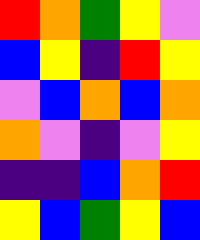[["red", "orange", "green", "yellow", "violet"], ["blue", "yellow", "indigo", "red", "yellow"], ["violet", "blue", "orange", "blue", "orange"], ["orange", "violet", "indigo", "violet", "yellow"], ["indigo", "indigo", "blue", "orange", "red"], ["yellow", "blue", "green", "yellow", "blue"]]